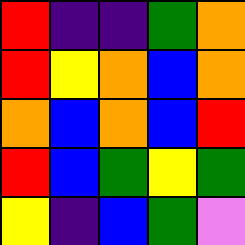[["red", "indigo", "indigo", "green", "orange"], ["red", "yellow", "orange", "blue", "orange"], ["orange", "blue", "orange", "blue", "red"], ["red", "blue", "green", "yellow", "green"], ["yellow", "indigo", "blue", "green", "violet"]]